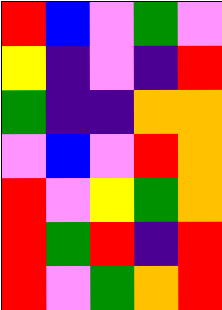[["red", "blue", "violet", "green", "violet"], ["yellow", "indigo", "violet", "indigo", "red"], ["green", "indigo", "indigo", "orange", "orange"], ["violet", "blue", "violet", "red", "orange"], ["red", "violet", "yellow", "green", "orange"], ["red", "green", "red", "indigo", "red"], ["red", "violet", "green", "orange", "red"]]